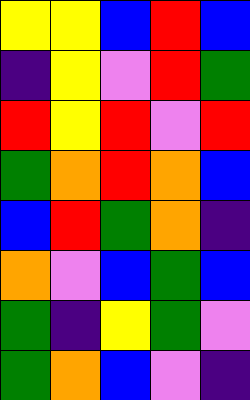[["yellow", "yellow", "blue", "red", "blue"], ["indigo", "yellow", "violet", "red", "green"], ["red", "yellow", "red", "violet", "red"], ["green", "orange", "red", "orange", "blue"], ["blue", "red", "green", "orange", "indigo"], ["orange", "violet", "blue", "green", "blue"], ["green", "indigo", "yellow", "green", "violet"], ["green", "orange", "blue", "violet", "indigo"]]